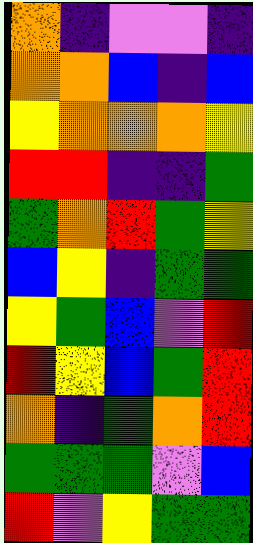[["orange", "indigo", "violet", "violet", "indigo"], ["orange", "orange", "blue", "indigo", "blue"], ["yellow", "orange", "orange", "orange", "yellow"], ["red", "red", "indigo", "indigo", "green"], ["green", "orange", "red", "green", "yellow"], ["blue", "yellow", "indigo", "green", "green"], ["yellow", "green", "blue", "violet", "red"], ["red", "yellow", "blue", "green", "red"], ["orange", "indigo", "green", "orange", "red"], ["green", "green", "green", "violet", "blue"], ["red", "violet", "yellow", "green", "green"]]